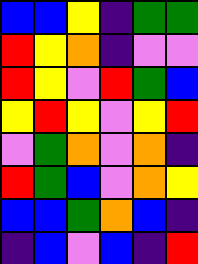[["blue", "blue", "yellow", "indigo", "green", "green"], ["red", "yellow", "orange", "indigo", "violet", "violet"], ["red", "yellow", "violet", "red", "green", "blue"], ["yellow", "red", "yellow", "violet", "yellow", "red"], ["violet", "green", "orange", "violet", "orange", "indigo"], ["red", "green", "blue", "violet", "orange", "yellow"], ["blue", "blue", "green", "orange", "blue", "indigo"], ["indigo", "blue", "violet", "blue", "indigo", "red"]]